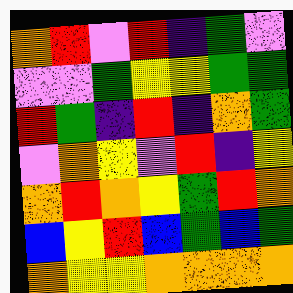[["orange", "red", "violet", "red", "indigo", "green", "violet"], ["violet", "violet", "green", "yellow", "yellow", "green", "green"], ["red", "green", "indigo", "red", "indigo", "orange", "green"], ["violet", "orange", "yellow", "violet", "red", "indigo", "yellow"], ["orange", "red", "orange", "yellow", "green", "red", "orange"], ["blue", "yellow", "red", "blue", "green", "blue", "green"], ["orange", "yellow", "yellow", "orange", "orange", "orange", "orange"]]